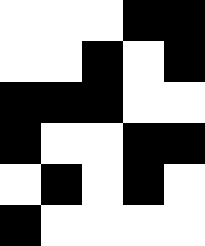[["white", "white", "white", "black", "black"], ["white", "white", "black", "white", "black"], ["black", "black", "black", "white", "white"], ["black", "white", "white", "black", "black"], ["white", "black", "white", "black", "white"], ["black", "white", "white", "white", "white"]]